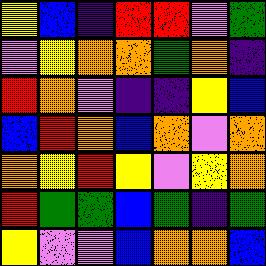[["yellow", "blue", "indigo", "red", "red", "violet", "green"], ["violet", "yellow", "orange", "orange", "green", "orange", "indigo"], ["red", "orange", "violet", "indigo", "indigo", "yellow", "blue"], ["blue", "red", "orange", "blue", "orange", "violet", "orange"], ["orange", "yellow", "red", "yellow", "violet", "yellow", "orange"], ["red", "green", "green", "blue", "green", "indigo", "green"], ["yellow", "violet", "violet", "blue", "orange", "orange", "blue"]]